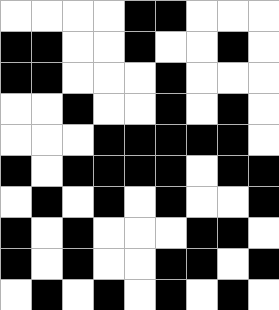[["white", "white", "white", "white", "black", "black", "white", "white", "white"], ["black", "black", "white", "white", "black", "white", "white", "black", "white"], ["black", "black", "white", "white", "white", "black", "white", "white", "white"], ["white", "white", "black", "white", "white", "black", "white", "black", "white"], ["white", "white", "white", "black", "black", "black", "black", "black", "white"], ["black", "white", "black", "black", "black", "black", "white", "black", "black"], ["white", "black", "white", "black", "white", "black", "white", "white", "black"], ["black", "white", "black", "white", "white", "white", "black", "black", "white"], ["black", "white", "black", "white", "white", "black", "black", "white", "black"], ["white", "black", "white", "black", "white", "black", "white", "black", "white"]]